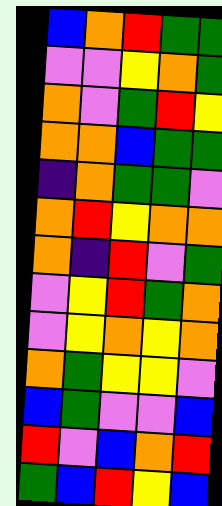[["blue", "orange", "red", "green", "green"], ["violet", "violet", "yellow", "orange", "green"], ["orange", "violet", "green", "red", "yellow"], ["orange", "orange", "blue", "green", "green"], ["indigo", "orange", "green", "green", "violet"], ["orange", "red", "yellow", "orange", "orange"], ["orange", "indigo", "red", "violet", "green"], ["violet", "yellow", "red", "green", "orange"], ["violet", "yellow", "orange", "yellow", "orange"], ["orange", "green", "yellow", "yellow", "violet"], ["blue", "green", "violet", "violet", "blue"], ["red", "violet", "blue", "orange", "red"], ["green", "blue", "red", "yellow", "blue"]]